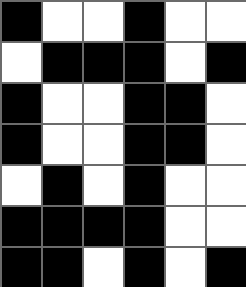[["black", "white", "white", "black", "white", "white"], ["white", "black", "black", "black", "white", "black"], ["black", "white", "white", "black", "black", "white"], ["black", "white", "white", "black", "black", "white"], ["white", "black", "white", "black", "white", "white"], ["black", "black", "black", "black", "white", "white"], ["black", "black", "white", "black", "white", "black"]]